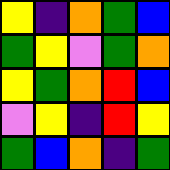[["yellow", "indigo", "orange", "green", "blue"], ["green", "yellow", "violet", "green", "orange"], ["yellow", "green", "orange", "red", "blue"], ["violet", "yellow", "indigo", "red", "yellow"], ["green", "blue", "orange", "indigo", "green"]]